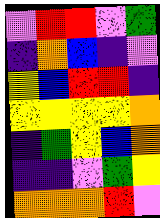[["violet", "red", "red", "violet", "green"], ["indigo", "orange", "blue", "indigo", "violet"], ["yellow", "blue", "red", "red", "indigo"], ["yellow", "yellow", "yellow", "yellow", "orange"], ["indigo", "green", "yellow", "blue", "orange"], ["indigo", "indigo", "violet", "green", "yellow"], ["orange", "orange", "orange", "red", "violet"]]